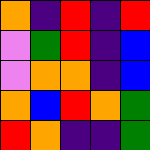[["orange", "indigo", "red", "indigo", "red"], ["violet", "green", "red", "indigo", "blue"], ["violet", "orange", "orange", "indigo", "blue"], ["orange", "blue", "red", "orange", "green"], ["red", "orange", "indigo", "indigo", "green"]]